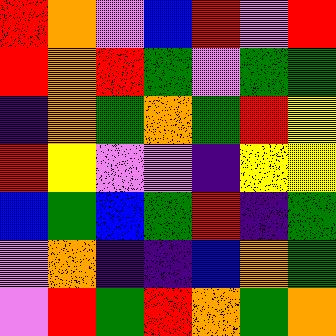[["red", "orange", "violet", "blue", "red", "violet", "red"], ["red", "orange", "red", "green", "violet", "green", "green"], ["indigo", "orange", "green", "orange", "green", "red", "yellow"], ["red", "yellow", "violet", "violet", "indigo", "yellow", "yellow"], ["blue", "green", "blue", "green", "red", "indigo", "green"], ["violet", "orange", "indigo", "indigo", "blue", "orange", "green"], ["violet", "red", "green", "red", "orange", "green", "orange"]]